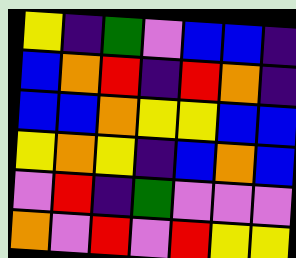[["yellow", "indigo", "green", "violet", "blue", "blue", "indigo"], ["blue", "orange", "red", "indigo", "red", "orange", "indigo"], ["blue", "blue", "orange", "yellow", "yellow", "blue", "blue"], ["yellow", "orange", "yellow", "indigo", "blue", "orange", "blue"], ["violet", "red", "indigo", "green", "violet", "violet", "violet"], ["orange", "violet", "red", "violet", "red", "yellow", "yellow"]]